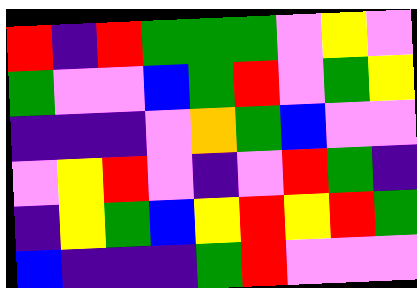[["red", "indigo", "red", "green", "green", "green", "violet", "yellow", "violet"], ["green", "violet", "violet", "blue", "green", "red", "violet", "green", "yellow"], ["indigo", "indigo", "indigo", "violet", "orange", "green", "blue", "violet", "violet"], ["violet", "yellow", "red", "violet", "indigo", "violet", "red", "green", "indigo"], ["indigo", "yellow", "green", "blue", "yellow", "red", "yellow", "red", "green"], ["blue", "indigo", "indigo", "indigo", "green", "red", "violet", "violet", "violet"]]